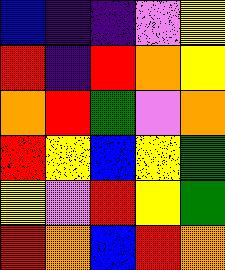[["blue", "indigo", "indigo", "violet", "yellow"], ["red", "indigo", "red", "orange", "yellow"], ["orange", "red", "green", "violet", "orange"], ["red", "yellow", "blue", "yellow", "green"], ["yellow", "violet", "red", "yellow", "green"], ["red", "orange", "blue", "red", "orange"]]